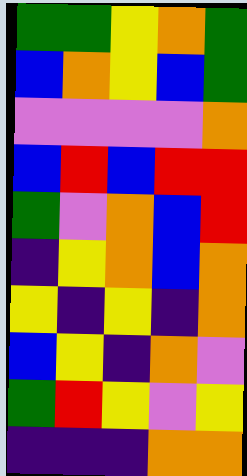[["green", "green", "yellow", "orange", "green"], ["blue", "orange", "yellow", "blue", "green"], ["violet", "violet", "violet", "violet", "orange"], ["blue", "red", "blue", "red", "red"], ["green", "violet", "orange", "blue", "red"], ["indigo", "yellow", "orange", "blue", "orange"], ["yellow", "indigo", "yellow", "indigo", "orange"], ["blue", "yellow", "indigo", "orange", "violet"], ["green", "red", "yellow", "violet", "yellow"], ["indigo", "indigo", "indigo", "orange", "orange"]]